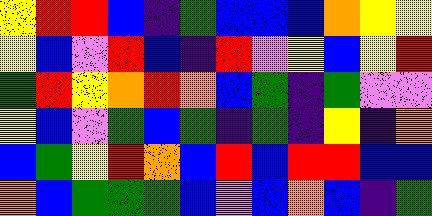[["yellow", "red", "red", "blue", "indigo", "green", "blue", "blue", "blue", "orange", "yellow", "yellow"], ["yellow", "blue", "violet", "red", "blue", "indigo", "red", "violet", "yellow", "blue", "yellow", "red"], ["green", "red", "yellow", "orange", "red", "orange", "blue", "green", "indigo", "green", "violet", "violet"], ["yellow", "blue", "violet", "green", "blue", "green", "indigo", "green", "indigo", "yellow", "indigo", "orange"], ["blue", "green", "yellow", "red", "orange", "blue", "red", "blue", "red", "red", "blue", "blue"], ["orange", "blue", "green", "green", "green", "blue", "violet", "blue", "orange", "blue", "indigo", "green"]]